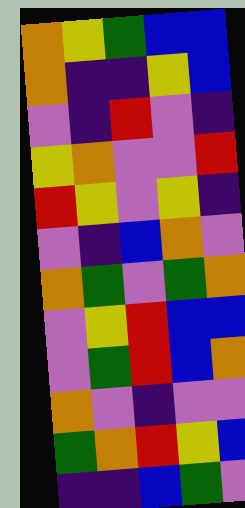[["orange", "yellow", "green", "blue", "blue"], ["orange", "indigo", "indigo", "yellow", "blue"], ["violet", "indigo", "red", "violet", "indigo"], ["yellow", "orange", "violet", "violet", "red"], ["red", "yellow", "violet", "yellow", "indigo"], ["violet", "indigo", "blue", "orange", "violet"], ["orange", "green", "violet", "green", "orange"], ["violet", "yellow", "red", "blue", "blue"], ["violet", "green", "red", "blue", "orange"], ["orange", "violet", "indigo", "violet", "violet"], ["green", "orange", "red", "yellow", "blue"], ["indigo", "indigo", "blue", "green", "violet"]]